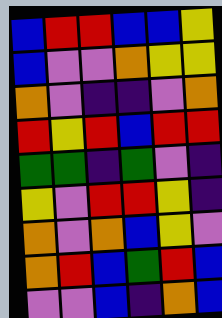[["blue", "red", "red", "blue", "blue", "yellow"], ["blue", "violet", "violet", "orange", "yellow", "yellow"], ["orange", "violet", "indigo", "indigo", "violet", "orange"], ["red", "yellow", "red", "blue", "red", "red"], ["green", "green", "indigo", "green", "violet", "indigo"], ["yellow", "violet", "red", "red", "yellow", "indigo"], ["orange", "violet", "orange", "blue", "yellow", "violet"], ["orange", "red", "blue", "green", "red", "blue"], ["violet", "violet", "blue", "indigo", "orange", "blue"]]